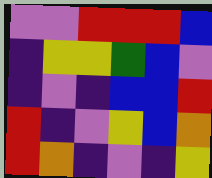[["violet", "violet", "red", "red", "red", "blue"], ["indigo", "yellow", "yellow", "green", "blue", "violet"], ["indigo", "violet", "indigo", "blue", "blue", "red"], ["red", "indigo", "violet", "yellow", "blue", "orange"], ["red", "orange", "indigo", "violet", "indigo", "yellow"]]